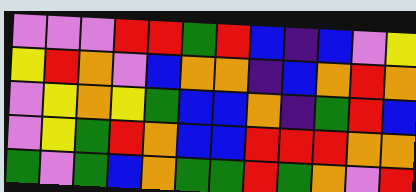[["violet", "violet", "violet", "red", "red", "green", "red", "blue", "indigo", "blue", "violet", "yellow"], ["yellow", "red", "orange", "violet", "blue", "orange", "orange", "indigo", "blue", "orange", "red", "orange"], ["violet", "yellow", "orange", "yellow", "green", "blue", "blue", "orange", "indigo", "green", "red", "blue"], ["violet", "yellow", "green", "red", "orange", "blue", "blue", "red", "red", "red", "orange", "orange"], ["green", "violet", "green", "blue", "orange", "green", "green", "red", "green", "orange", "violet", "red"]]